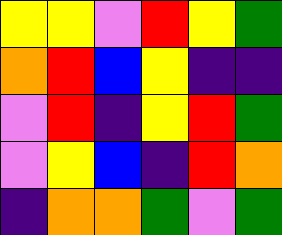[["yellow", "yellow", "violet", "red", "yellow", "green"], ["orange", "red", "blue", "yellow", "indigo", "indigo"], ["violet", "red", "indigo", "yellow", "red", "green"], ["violet", "yellow", "blue", "indigo", "red", "orange"], ["indigo", "orange", "orange", "green", "violet", "green"]]